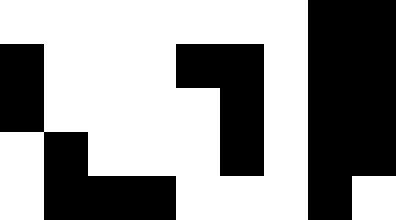[["white", "white", "white", "white", "white", "white", "white", "black", "black"], ["black", "white", "white", "white", "black", "black", "white", "black", "black"], ["black", "white", "white", "white", "white", "black", "white", "black", "black"], ["white", "black", "white", "white", "white", "black", "white", "black", "black"], ["white", "black", "black", "black", "white", "white", "white", "black", "white"]]